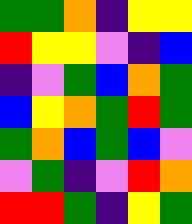[["green", "green", "orange", "indigo", "yellow", "yellow"], ["red", "yellow", "yellow", "violet", "indigo", "blue"], ["indigo", "violet", "green", "blue", "orange", "green"], ["blue", "yellow", "orange", "green", "red", "green"], ["green", "orange", "blue", "green", "blue", "violet"], ["violet", "green", "indigo", "violet", "red", "orange"], ["red", "red", "green", "indigo", "yellow", "green"]]